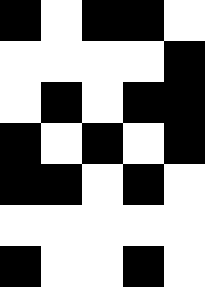[["black", "white", "black", "black", "white"], ["white", "white", "white", "white", "black"], ["white", "black", "white", "black", "black"], ["black", "white", "black", "white", "black"], ["black", "black", "white", "black", "white"], ["white", "white", "white", "white", "white"], ["black", "white", "white", "black", "white"]]